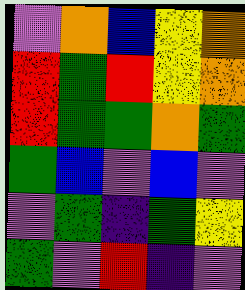[["violet", "orange", "blue", "yellow", "orange"], ["red", "green", "red", "yellow", "orange"], ["red", "green", "green", "orange", "green"], ["green", "blue", "violet", "blue", "violet"], ["violet", "green", "indigo", "green", "yellow"], ["green", "violet", "red", "indigo", "violet"]]